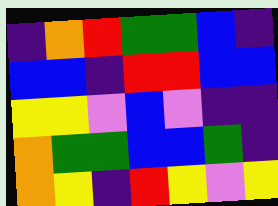[["indigo", "orange", "red", "green", "green", "blue", "indigo"], ["blue", "blue", "indigo", "red", "red", "blue", "blue"], ["yellow", "yellow", "violet", "blue", "violet", "indigo", "indigo"], ["orange", "green", "green", "blue", "blue", "green", "indigo"], ["orange", "yellow", "indigo", "red", "yellow", "violet", "yellow"]]